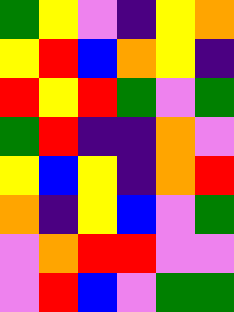[["green", "yellow", "violet", "indigo", "yellow", "orange"], ["yellow", "red", "blue", "orange", "yellow", "indigo"], ["red", "yellow", "red", "green", "violet", "green"], ["green", "red", "indigo", "indigo", "orange", "violet"], ["yellow", "blue", "yellow", "indigo", "orange", "red"], ["orange", "indigo", "yellow", "blue", "violet", "green"], ["violet", "orange", "red", "red", "violet", "violet"], ["violet", "red", "blue", "violet", "green", "green"]]